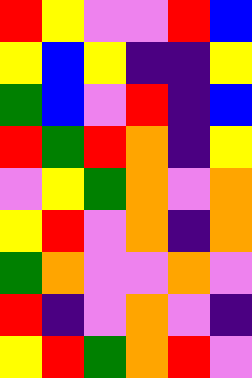[["red", "yellow", "violet", "violet", "red", "blue"], ["yellow", "blue", "yellow", "indigo", "indigo", "yellow"], ["green", "blue", "violet", "red", "indigo", "blue"], ["red", "green", "red", "orange", "indigo", "yellow"], ["violet", "yellow", "green", "orange", "violet", "orange"], ["yellow", "red", "violet", "orange", "indigo", "orange"], ["green", "orange", "violet", "violet", "orange", "violet"], ["red", "indigo", "violet", "orange", "violet", "indigo"], ["yellow", "red", "green", "orange", "red", "violet"]]